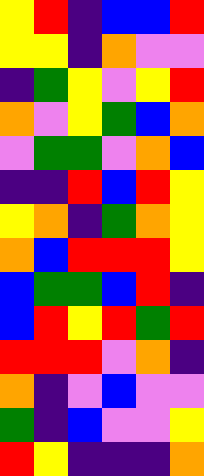[["yellow", "red", "indigo", "blue", "blue", "red"], ["yellow", "yellow", "indigo", "orange", "violet", "violet"], ["indigo", "green", "yellow", "violet", "yellow", "red"], ["orange", "violet", "yellow", "green", "blue", "orange"], ["violet", "green", "green", "violet", "orange", "blue"], ["indigo", "indigo", "red", "blue", "red", "yellow"], ["yellow", "orange", "indigo", "green", "orange", "yellow"], ["orange", "blue", "red", "red", "red", "yellow"], ["blue", "green", "green", "blue", "red", "indigo"], ["blue", "red", "yellow", "red", "green", "red"], ["red", "red", "red", "violet", "orange", "indigo"], ["orange", "indigo", "violet", "blue", "violet", "violet"], ["green", "indigo", "blue", "violet", "violet", "yellow"], ["red", "yellow", "indigo", "indigo", "indigo", "orange"]]